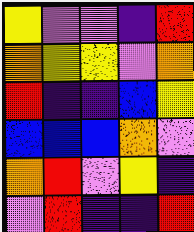[["yellow", "violet", "violet", "indigo", "red"], ["orange", "yellow", "yellow", "violet", "orange"], ["red", "indigo", "indigo", "blue", "yellow"], ["blue", "blue", "blue", "orange", "violet"], ["orange", "red", "violet", "yellow", "indigo"], ["violet", "red", "indigo", "indigo", "red"]]